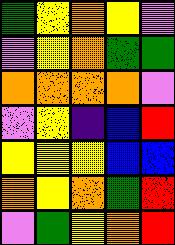[["green", "yellow", "orange", "yellow", "violet"], ["violet", "yellow", "orange", "green", "green"], ["orange", "orange", "orange", "orange", "violet"], ["violet", "yellow", "indigo", "blue", "red"], ["yellow", "yellow", "yellow", "blue", "blue"], ["orange", "yellow", "orange", "green", "red"], ["violet", "green", "yellow", "orange", "red"]]